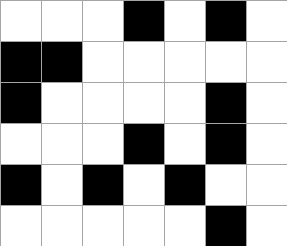[["white", "white", "white", "black", "white", "black", "white"], ["black", "black", "white", "white", "white", "white", "white"], ["black", "white", "white", "white", "white", "black", "white"], ["white", "white", "white", "black", "white", "black", "white"], ["black", "white", "black", "white", "black", "white", "white"], ["white", "white", "white", "white", "white", "black", "white"]]